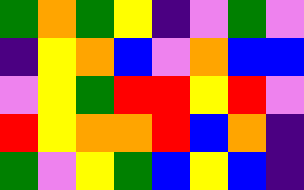[["green", "orange", "green", "yellow", "indigo", "violet", "green", "violet"], ["indigo", "yellow", "orange", "blue", "violet", "orange", "blue", "blue"], ["violet", "yellow", "green", "red", "red", "yellow", "red", "violet"], ["red", "yellow", "orange", "orange", "red", "blue", "orange", "indigo"], ["green", "violet", "yellow", "green", "blue", "yellow", "blue", "indigo"]]